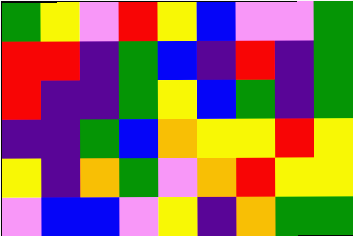[["green", "yellow", "violet", "red", "yellow", "blue", "violet", "violet", "green"], ["red", "red", "indigo", "green", "blue", "indigo", "red", "indigo", "green"], ["red", "indigo", "indigo", "green", "yellow", "blue", "green", "indigo", "green"], ["indigo", "indigo", "green", "blue", "orange", "yellow", "yellow", "red", "yellow"], ["yellow", "indigo", "orange", "green", "violet", "orange", "red", "yellow", "yellow"], ["violet", "blue", "blue", "violet", "yellow", "indigo", "orange", "green", "green"]]